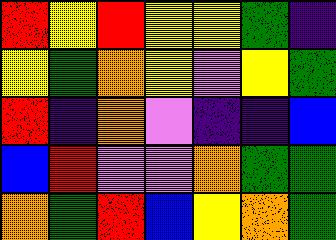[["red", "yellow", "red", "yellow", "yellow", "green", "indigo"], ["yellow", "green", "orange", "yellow", "violet", "yellow", "green"], ["red", "indigo", "orange", "violet", "indigo", "indigo", "blue"], ["blue", "red", "violet", "violet", "orange", "green", "green"], ["orange", "green", "red", "blue", "yellow", "orange", "green"]]